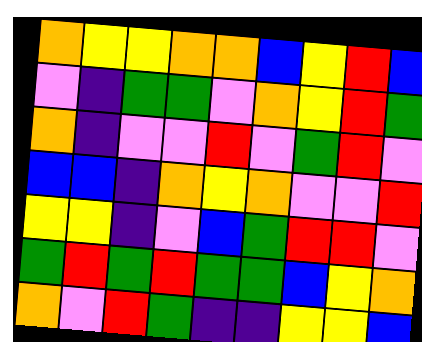[["orange", "yellow", "yellow", "orange", "orange", "blue", "yellow", "red", "blue"], ["violet", "indigo", "green", "green", "violet", "orange", "yellow", "red", "green"], ["orange", "indigo", "violet", "violet", "red", "violet", "green", "red", "violet"], ["blue", "blue", "indigo", "orange", "yellow", "orange", "violet", "violet", "red"], ["yellow", "yellow", "indigo", "violet", "blue", "green", "red", "red", "violet"], ["green", "red", "green", "red", "green", "green", "blue", "yellow", "orange"], ["orange", "violet", "red", "green", "indigo", "indigo", "yellow", "yellow", "blue"]]